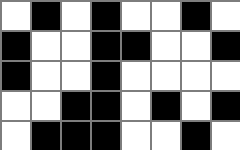[["white", "black", "white", "black", "white", "white", "black", "white"], ["black", "white", "white", "black", "black", "white", "white", "black"], ["black", "white", "white", "black", "white", "white", "white", "white"], ["white", "white", "black", "black", "white", "black", "white", "black"], ["white", "black", "black", "black", "white", "white", "black", "white"]]